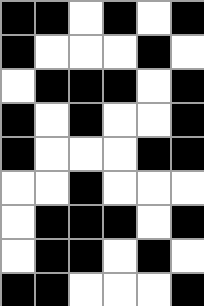[["black", "black", "white", "black", "white", "black"], ["black", "white", "white", "white", "black", "white"], ["white", "black", "black", "black", "white", "black"], ["black", "white", "black", "white", "white", "black"], ["black", "white", "white", "white", "black", "black"], ["white", "white", "black", "white", "white", "white"], ["white", "black", "black", "black", "white", "black"], ["white", "black", "black", "white", "black", "white"], ["black", "black", "white", "white", "white", "black"]]